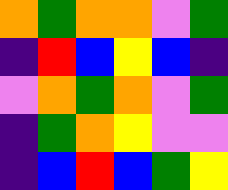[["orange", "green", "orange", "orange", "violet", "green"], ["indigo", "red", "blue", "yellow", "blue", "indigo"], ["violet", "orange", "green", "orange", "violet", "green"], ["indigo", "green", "orange", "yellow", "violet", "violet"], ["indigo", "blue", "red", "blue", "green", "yellow"]]